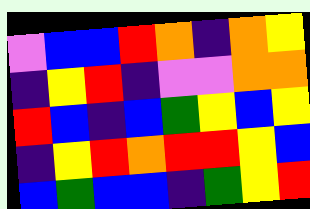[["violet", "blue", "blue", "red", "orange", "indigo", "orange", "yellow"], ["indigo", "yellow", "red", "indigo", "violet", "violet", "orange", "orange"], ["red", "blue", "indigo", "blue", "green", "yellow", "blue", "yellow"], ["indigo", "yellow", "red", "orange", "red", "red", "yellow", "blue"], ["blue", "green", "blue", "blue", "indigo", "green", "yellow", "red"]]